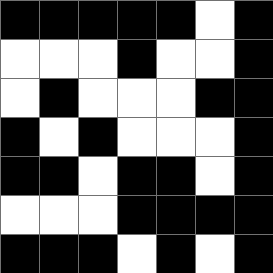[["black", "black", "black", "black", "black", "white", "black"], ["white", "white", "white", "black", "white", "white", "black"], ["white", "black", "white", "white", "white", "black", "black"], ["black", "white", "black", "white", "white", "white", "black"], ["black", "black", "white", "black", "black", "white", "black"], ["white", "white", "white", "black", "black", "black", "black"], ["black", "black", "black", "white", "black", "white", "black"]]